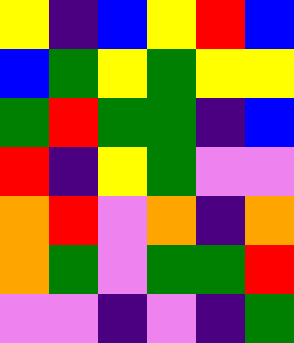[["yellow", "indigo", "blue", "yellow", "red", "blue"], ["blue", "green", "yellow", "green", "yellow", "yellow"], ["green", "red", "green", "green", "indigo", "blue"], ["red", "indigo", "yellow", "green", "violet", "violet"], ["orange", "red", "violet", "orange", "indigo", "orange"], ["orange", "green", "violet", "green", "green", "red"], ["violet", "violet", "indigo", "violet", "indigo", "green"]]